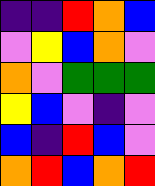[["indigo", "indigo", "red", "orange", "blue"], ["violet", "yellow", "blue", "orange", "violet"], ["orange", "violet", "green", "green", "green"], ["yellow", "blue", "violet", "indigo", "violet"], ["blue", "indigo", "red", "blue", "violet"], ["orange", "red", "blue", "orange", "red"]]